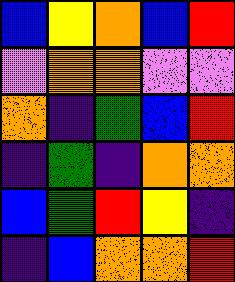[["blue", "yellow", "orange", "blue", "red"], ["violet", "orange", "orange", "violet", "violet"], ["orange", "indigo", "green", "blue", "red"], ["indigo", "green", "indigo", "orange", "orange"], ["blue", "green", "red", "yellow", "indigo"], ["indigo", "blue", "orange", "orange", "red"]]